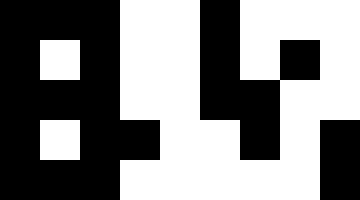[["black", "black", "black", "white", "white", "black", "white", "white", "white"], ["black", "white", "black", "white", "white", "black", "white", "black", "white"], ["black", "black", "black", "white", "white", "black", "black", "white", "white"], ["black", "white", "black", "black", "white", "white", "black", "white", "black"], ["black", "black", "black", "white", "white", "white", "white", "white", "black"]]